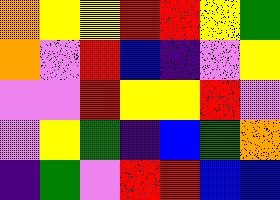[["orange", "yellow", "yellow", "red", "red", "yellow", "green"], ["orange", "violet", "red", "blue", "indigo", "violet", "yellow"], ["violet", "violet", "red", "yellow", "yellow", "red", "violet"], ["violet", "yellow", "green", "indigo", "blue", "green", "orange"], ["indigo", "green", "violet", "red", "red", "blue", "blue"]]